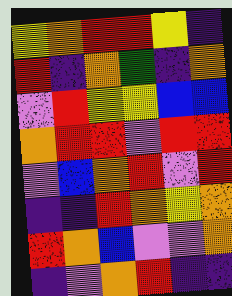[["yellow", "orange", "red", "red", "yellow", "indigo"], ["red", "indigo", "orange", "green", "indigo", "orange"], ["violet", "red", "yellow", "yellow", "blue", "blue"], ["orange", "red", "red", "violet", "red", "red"], ["violet", "blue", "orange", "red", "violet", "red"], ["indigo", "indigo", "red", "orange", "yellow", "orange"], ["red", "orange", "blue", "violet", "violet", "orange"], ["indigo", "violet", "orange", "red", "indigo", "indigo"]]